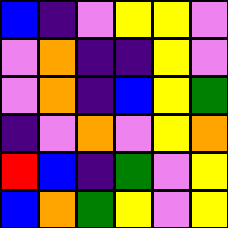[["blue", "indigo", "violet", "yellow", "yellow", "violet"], ["violet", "orange", "indigo", "indigo", "yellow", "violet"], ["violet", "orange", "indigo", "blue", "yellow", "green"], ["indigo", "violet", "orange", "violet", "yellow", "orange"], ["red", "blue", "indigo", "green", "violet", "yellow"], ["blue", "orange", "green", "yellow", "violet", "yellow"]]